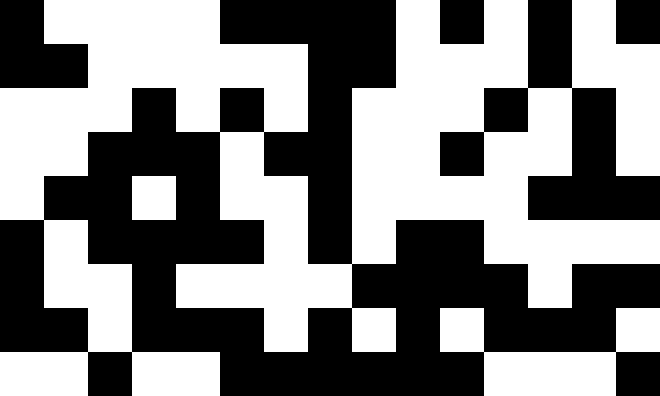[["black", "white", "white", "white", "white", "black", "black", "black", "black", "white", "black", "white", "black", "white", "black"], ["black", "black", "white", "white", "white", "white", "white", "black", "black", "white", "white", "white", "black", "white", "white"], ["white", "white", "white", "black", "white", "black", "white", "black", "white", "white", "white", "black", "white", "black", "white"], ["white", "white", "black", "black", "black", "white", "black", "black", "white", "white", "black", "white", "white", "black", "white"], ["white", "black", "black", "white", "black", "white", "white", "black", "white", "white", "white", "white", "black", "black", "black"], ["black", "white", "black", "black", "black", "black", "white", "black", "white", "black", "black", "white", "white", "white", "white"], ["black", "white", "white", "black", "white", "white", "white", "white", "black", "black", "black", "black", "white", "black", "black"], ["black", "black", "white", "black", "black", "black", "white", "black", "white", "black", "white", "black", "black", "black", "white"], ["white", "white", "black", "white", "white", "black", "black", "black", "black", "black", "black", "white", "white", "white", "black"]]